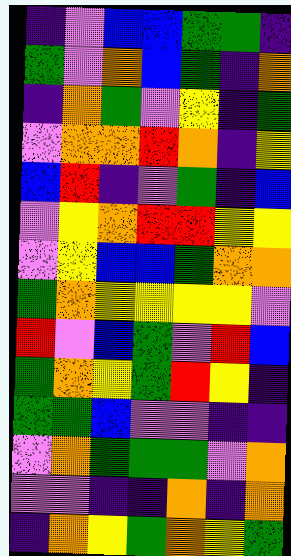[["indigo", "violet", "blue", "blue", "green", "green", "indigo"], ["green", "violet", "orange", "blue", "green", "indigo", "orange"], ["indigo", "orange", "green", "violet", "yellow", "indigo", "green"], ["violet", "orange", "orange", "red", "orange", "indigo", "yellow"], ["blue", "red", "indigo", "violet", "green", "indigo", "blue"], ["violet", "yellow", "orange", "red", "red", "yellow", "yellow"], ["violet", "yellow", "blue", "blue", "green", "orange", "orange"], ["green", "orange", "yellow", "yellow", "yellow", "yellow", "violet"], ["red", "violet", "blue", "green", "violet", "red", "blue"], ["green", "orange", "yellow", "green", "red", "yellow", "indigo"], ["green", "green", "blue", "violet", "violet", "indigo", "indigo"], ["violet", "orange", "green", "green", "green", "violet", "orange"], ["violet", "violet", "indigo", "indigo", "orange", "indigo", "orange"], ["indigo", "orange", "yellow", "green", "orange", "yellow", "green"]]